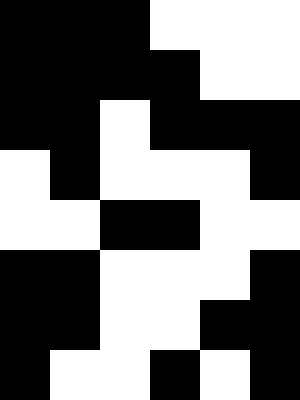[["black", "black", "black", "white", "white", "white"], ["black", "black", "black", "black", "white", "white"], ["black", "black", "white", "black", "black", "black"], ["white", "black", "white", "white", "white", "black"], ["white", "white", "black", "black", "white", "white"], ["black", "black", "white", "white", "white", "black"], ["black", "black", "white", "white", "black", "black"], ["black", "white", "white", "black", "white", "black"]]